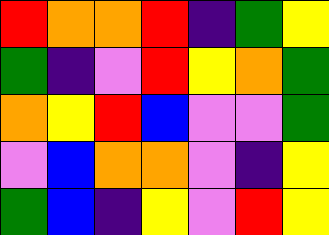[["red", "orange", "orange", "red", "indigo", "green", "yellow"], ["green", "indigo", "violet", "red", "yellow", "orange", "green"], ["orange", "yellow", "red", "blue", "violet", "violet", "green"], ["violet", "blue", "orange", "orange", "violet", "indigo", "yellow"], ["green", "blue", "indigo", "yellow", "violet", "red", "yellow"]]